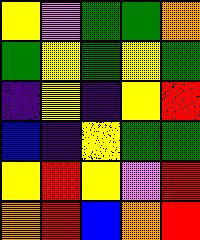[["yellow", "violet", "green", "green", "orange"], ["green", "yellow", "green", "yellow", "green"], ["indigo", "yellow", "indigo", "yellow", "red"], ["blue", "indigo", "yellow", "green", "green"], ["yellow", "red", "yellow", "violet", "red"], ["orange", "red", "blue", "orange", "red"]]